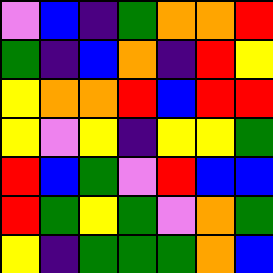[["violet", "blue", "indigo", "green", "orange", "orange", "red"], ["green", "indigo", "blue", "orange", "indigo", "red", "yellow"], ["yellow", "orange", "orange", "red", "blue", "red", "red"], ["yellow", "violet", "yellow", "indigo", "yellow", "yellow", "green"], ["red", "blue", "green", "violet", "red", "blue", "blue"], ["red", "green", "yellow", "green", "violet", "orange", "green"], ["yellow", "indigo", "green", "green", "green", "orange", "blue"]]